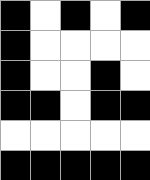[["black", "white", "black", "white", "black"], ["black", "white", "white", "white", "white"], ["black", "white", "white", "black", "white"], ["black", "black", "white", "black", "black"], ["white", "white", "white", "white", "white"], ["black", "black", "black", "black", "black"]]